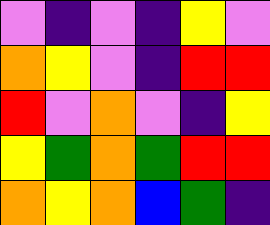[["violet", "indigo", "violet", "indigo", "yellow", "violet"], ["orange", "yellow", "violet", "indigo", "red", "red"], ["red", "violet", "orange", "violet", "indigo", "yellow"], ["yellow", "green", "orange", "green", "red", "red"], ["orange", "yellow", "orange", "blue", "green", "indigo"]]